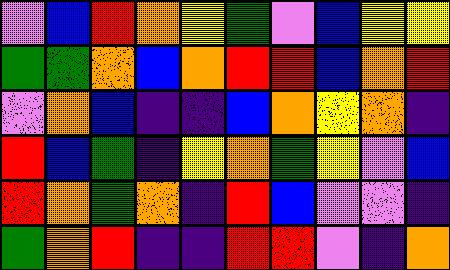[["violet", "blue", "red", "orange", "yellow", "green", "violet", "blue", "yellow", "yellow"], ["green", "green", "orange", "blue", "orange", "red", "red", "blue", "orange", "red"], ["violet", "orange", "blue", "indigo", "indigo", "blue", "orange", "yellow", "orange", "indigo"], ["red", "blue", "green", "indigo", "yellow", "orange", "green", "yellow", "violet", "blue"], ["red", "orange", "green", "orange", "indigo", "red", "blue", "violet", "violet", "indigo"], ["green", "orange", "red", "indigo", "indigo", "red", "red", "violet", "indigo", "orange"]]